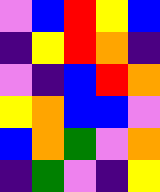[["violet", "blue", "red", "yellow", "blue"], ["indigo", "yellow", "red", "orange", "indigo"], ["violet", "indigo", "blue", "red", "orange"], ["yellow", "orange", "blue", "blue", "violet"], ["blue", "orange", "green", "violet", "orange"], ["indigo", "green", "violet", "indigo", "yellow"]]